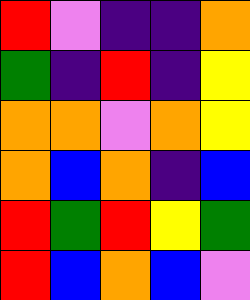[["red", "violet", "indigo", "indigo", "orange"], ["green", "indigo", "red", "indigo", "yellow"], ["orange", "orange", "violet", "orange", "yellow"], ["orange", "blue", "orange", "indigo", "blue"], ["red", "green", "red", "yellow", "green"], ["red", "blue", "orange", "blue", "violet"]]